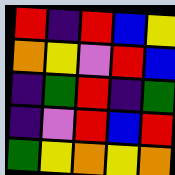[["red", "indigo", "red", "blue", "yellow"], ["orange", "yellow", "violet", "red", "blue"], ["indigo", "green", "red", "indigo", "green"], ["indigo", "violet", "red", "blue", "red"], ["green", "yellow", "orange", "yellow", "orange"]]